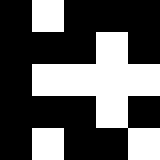[["black", "white", "black", "black", "black"], ["black", "black", "black", "white", "black"], ["black", "white", "white", "white", "white"], ["black", "black", "black", "white", "black"], ["black", "white", "black", "black", "white"]]